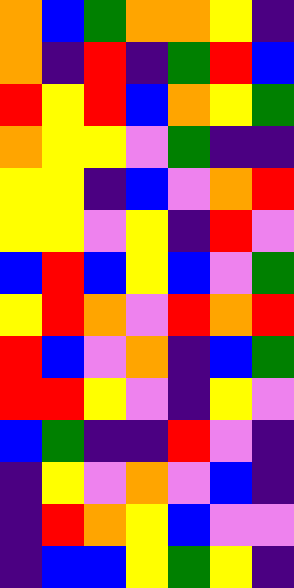[["orange", "blue", "green", "orange", "orange", "yellow", "indigo"], ["orange", "indigo", "red", "indigo", "green", "red", "blue"], ["red", "yellow", "red", "blue", "orange", "yellow", "green"], ["orange", "yellow", "yellow", "violet", "green", "indigo", "indigo"], ["yellow", "yellow", "indigo", "blue", "violet", "orange", "red"], ["yellow", "yellow", "violet", "yellow", "indigo", "red", "violet"], ["blue", "red", "blue", "yellow", "blue", "violet", "green"], ["yellow", "red", "orange", "violet", "red", "orange", "red"], ["red", "blue", "violet", "orange", "indigo", "blue", "green"], ["red", "red", "yellow", "violet", "indigo", "yellow", "violet"], ["blue", "green", "indigo", "indigo", "red", "violet", "indigo"], ["indigo", "yellow", "violet", "orange", "violet", "blue", "indigo"], ["indigo", "red", "orange", "yellow", "blue", "violet", "violet"], ["indigo", "blue", "blue", "yellow", "green", "yellow", "indigo"]]